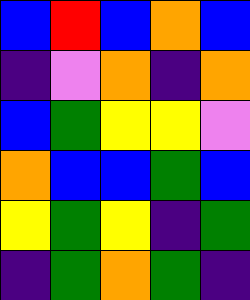[["blue", "red", "blue", "orange", "blue"], ["indigo", "violet", "orange", "indigo", "orange"], ["blue", "green", "yellow", "yellow", "violet"], ["orange", "blue", "blue", "green", "blue"], ["yellow", "green", "yellow", "indigo", "green"], ["indigo", "green", "orange", "green", "indigo"]]